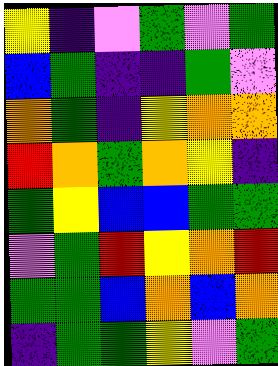[["yellow", "indigo", "violet", "green", "violet", "green"], ["blue", "green", "indigo", "indigo", "green", "violet"], ["orange", "green", "indigo", "yellow", "orange", "orange"], ["red", "orange", "green", "orange", "yellow", "indigo"], ["green", "yellow", "blue", "blue", "green", "green"], ["violet", "green", "red", "yellow", "orange", "red"], ["green", "green", "blue", "orange", "blue", "orange"], ["indigo", "green", "green", "yellow", "violet", "green"]]